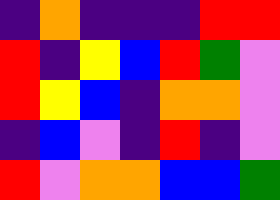[["indigo", "orange", "indigo", "indigo", "indigo", "red", "red"], ["red", "indigo", "yellow", "blue", "red", "green", "violet"], ["red", "yellow", "blue", "indigo", "orange", "orange", "violet"], ["indigo", "blue", "violet", "indigo", "red", "indigo", "violet"], ["red", "violet", "orange", "orange", "blue", "blue", "green"]]